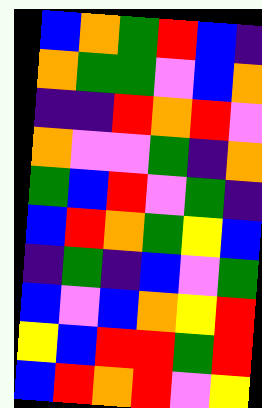[["blue", "orange", "green", "red", "blue", "indigo"], ["orange", "green", "green", "violet", "blue", "orange"], ["indigo", "indigo", "red", "orange", "red", "violet"], ["orange", "violet", "violet", "green", "indigo", "orange"], ["green", "blue", "red", "violet", "green", "indigo"], ["blue", "red", "orange", "green", "yellow", "blue"], ["indigo", "green", "indigo", "blue", "violet", "green"], ["blue", "violet", "blue", "orange", "yellow", "red"], ["yellow", "blue", "red", "red", "green", "red"], ["blue", "red", "orange", "red", "violet", "yellow"]]